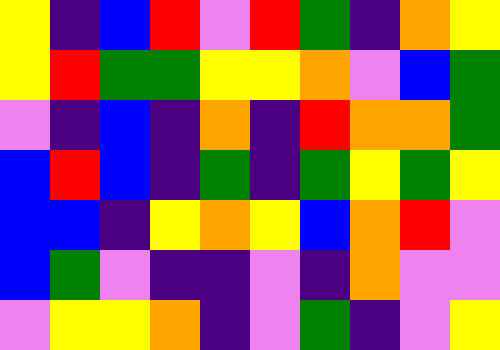[["yellow", "indigo", "blue", "red", "violet", "red", "green", "indigo", "orange", "yellow"], ["yellow", "red", "green", "green", "yellow", "yellow", "orange", "violet", "blue", "green"], ["violet", "indigo", "blue", "indigo", "orange", "indigo", "red", "orange", "orange", "green"], ["blue", "red", "blue", "indigo", "green", "indigo", "green", "yellow", "green", "yellow"], ["blue", "blue", "indigo", "yellow", "orange", "yellow", "blue", "orange", "red", "violet"], ["blue", "green", "violet", "indigo", "indigo", "violet", "indigo", "orange", "violet", "violet"], ["violet", "yellow", "yellow", "orange", "indigo", "violet", "green", "indigo", "violet", "yellow"]]